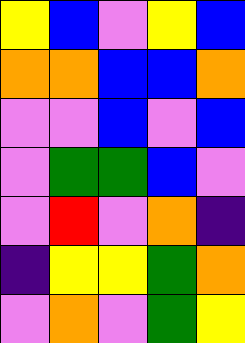[["yellow", "blue", "violet", "yellow", "blue"], ["orange", "orange", "blue", "blue", "orange"], ["violet", "violet", "blue", "violet", "blue"], ["violet", "green", "green", "blue", "violet"], ["violet", "red", "violet", "orange", "indigo"], ["indigo", "yellow", "yellow", "green", "orange"], ["violet", "orange", "violet", "green", "yellow"]]